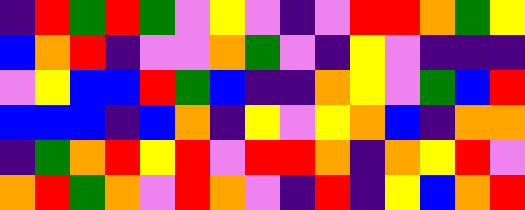[["indigo", "red", "green", "red", "green", "violet", "yellow", "violet", "indigo", "violet", "red", "red", "orange", "green", "yellow"], ["blue", "orange", "red", "indigo", "violet", "violet", "orange", "green", "violet", "indigo", "yellow", "violet", "indigo", "indigo", "indigo"], ["violet", "yellow", "blue", "blue", "red", "green", "blue", "indigo", "indigo", "orange", "yellow", "violet", "green", "blue", "red"], ["blue", "blue", "blue", "indigo", "blue", "orange", "indigo", "yellow", "violet", "yellow", "orange", "blue", "indigo", "orange", "orange"], ["indigo", "green", "orange", "red", "yellow", "red", "violet", "red", "red", "orange", "indigo", "orange", "yellow", "red", "violet"], ["orange", "red", "green", "orange", "violet", "red", "orange", "violet", "indigo", "red", "indigo", "yellow", "blue", "orange", "red"]]